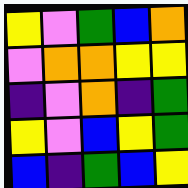[["yellow", "violet", "green", "blue", "orange"], ["violet", "orange", "orange", "yellow", "yellow"], ["indigo", "violet", "orange", "indigo", "green"], ["yellow", "violet", "blue", "yellow", "green"], ["blue", "indigo", "green", "blue", "yellow"]]